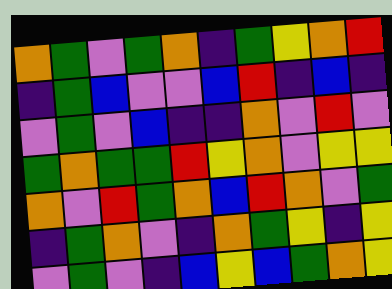[["orange", "green", "violet", "green", "orange", "indigo", "green", "yellow", "orange", "red"], ["indigo", "green", "blue", "violet", "violet", "blue", "red", "indigo", "blue", "indigo"], ["violet", "green", "violet", "blue", "indigo", "indigo", "orange", "violet", "red", "violet"], ["green", "orange", "green", "green", "red", "yellow", "orange", "violet", "yellow", "yellow"], ["orange", "violet", "red", "green", "orange", "blue", "red", "orange", "violet", "green"], ["indigo", "green", "orange", "violet", "indigo", "orange", "green", "yellow", "indigo", "yellow"], ["violet", "green", "violet", "indigo", "blue", "yellow", "blue", "green", "orange", "yellow"]]